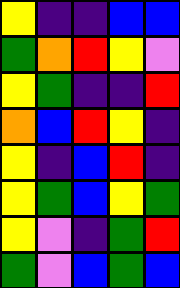[["yellow", "indigo", "indigo", "blue", "blue"], ["green", "orange", "red", "yellow", "violet"], ["yellow", "green", "indigo", "indigo", "red"], ["orange", "blue", "red", "yellow", "indigo"], ["yellow", "indigo", "blue", "red", "indigo"], ["yellow", "green", "blue", "yellow", "green"], ["yellow", "violet", "indigo", "green", "red"], ["green", "violet", "blue", "green", "blue"]]